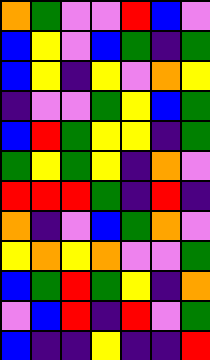[["orange", "green", "violet", "violet", "red", "blue", "violet"], ["blue", "yellow", "violet", "blue", "green", "indigo", "green"], ["blue", "yellow", "indigo", "yellow", "violet", "orange", "yellow"], ["indigo", "violet", "violet", "green", "yellow", "blue", "green"], ["blue", "red", "green", "yellow", "yellow", "indigo", "green"], ["green", "yellow", "green", "yellow", "indigo", "orange", "violet"], ["red", "red", "red", "green", "indigo", "red", "indigo"], ["orange", "indigo", "violet", "blue", "green", "orange", "violet"], ["yellow", "orange", "yellow", "orange", "violet", "violet", "green"], ["blue", "green", "red", "green", "yellow", "indigo", "orange"], ["violet", "blue", "red", "indigo", "red", "violet", "green"], ["blue", "indigo", "indigo", "yellow", "indigo", "indigo", "red"]]